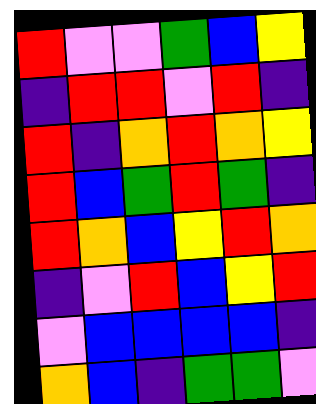[["red", "violet", "violet", "green", "blue", "yellow"], ["indigo", "red", "red", "violet", "red", "indigo"], ["red", "indigo", "orange", "red", "orange", "yellow"], ["red", "blue", "green", "red", "green", "indigo"], ["red", "orange", "blue", "yellow", "red", "orange"], ["indigo", "violet", "red", "blue", "yellow", "red"], ["violet", "blue", "blue", "blue", "blue", "indigo"], ["orange", "blue", "indigo", "green", "green", "violet"]]